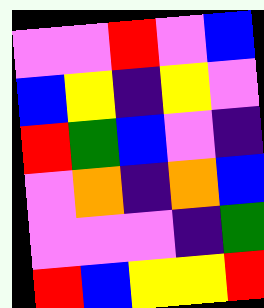[["violet", "violet", "red", "violet", "blue"], ["blue", "yellow", "indigo", "yellow", "violet"], ["red", "green", "blue", "violet", "indigo"], ["violet", "orange", "indigo", "orange", "blue"], ["violet", "violet", "violet", "indigo", "green"], ["red", "blue", "yellow", "yellow", "red"]]